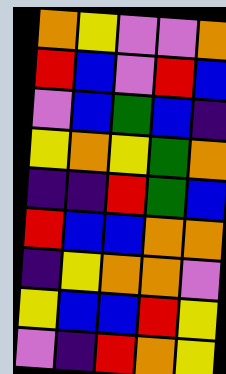[["orange", "yellow", "violet", "violet", "orange"], ["red", "blue", "violet", "red", "blue"], ["violet", "blue", "green", "blue", "indigo"], ["yellow", "orange", "yellow", "green", "orange"], ["indigo", "indigo", "red", "green", "blue"], ["red", "blue", "blue", "orange", "orange"], ["indigo", "yellow", "orange", "orange", "violet"], ["yellow", "blue", "blue", "red", "yellow"], ["violet", "indigo", "red", "orange", "yellow"]]